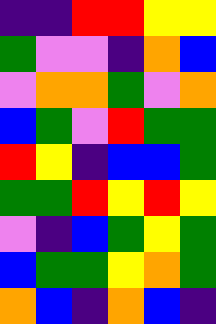[["indigo", "indigo", "red", "red", "yellow", "yellow"], ["green", "violet", "violet", "indigo", "orange", "blue"], ["violet", "orange", "orange", "green", "violet", "orange"], ["blue", "green", "violet", "red", "green", "green"], ["red", "yellow", "indigo", "blue", "blue", "green"], ["green", "green", "red", "yellow", "red", "yellow"], ["violet", "indigo", "blue", "green", "yellow", "green"], ["blue", "green", "green", "yellow", "orange", "green"], ["orange", "blue", "indigo", "orange", "blue", "indigo"]]